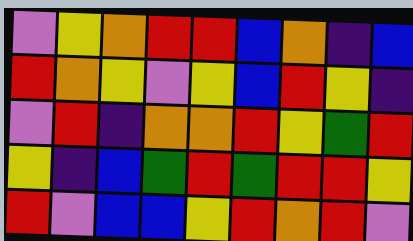[["violet", "yellow", "orange", "red", "red", "blue", "orange", "indigo", "blue"], ["red", "orange", "yellow", "violet", "yellow", "blue", "red", "yellow", "indigo"], ["violet", "red", "indigo", "orange", "orange", "red", "yellow", "green", "red"], ["yellow", "indigo", "blue", "green", "red", "green", "red", "red", "yellow"], ["red", "violet", "blue", "blue", "yellow", "red", "orange", "red", "violet"]]